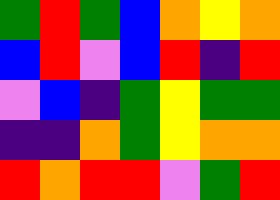[["green", "red", "green", "blue", "orange", "yellow", "orange"], ["blue", "red", "violet", "blue", "red", "indigo", "red"], ["violet", "blue", "indigo", "green", "yellow", "green", "green"], ["indigo", "indigo", "orange", "green", "yellow", "orange", "orange"], ["red", "orange", "red", "red", "violet", "green", "red"]]